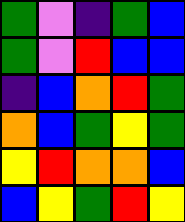[["green", "violet", "indigo", "green", "blue"], ["green", "violet", "red", "blue", "blue"], ["indigo", "blue", "orange", "red", "green"], ["orange", "blue", "green", "yellow", "green"], ["yellow", "red", "orange", "orange", "blue"], ["blue", "yellow", "green", "red", "yellow"]]